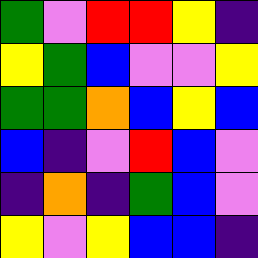[["green", "violet", "red", "red", "yellow", "indigo"], ["yellow", "green", "blue", "violet", "violet", "yellow"], ["green", "green", "orange", "blue", "yellow", "blue"], ["blue", "indigo", "violet", "red", "blue", "violet"], ["indigo", "orange", "indigo", "green", "blue", "violet"], ["yellow", "violet", "yellow", "blue", "blue", "indigo"]]